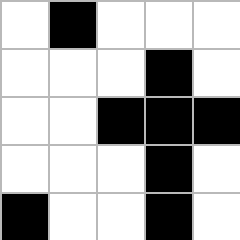[["white", "black", "white", "white", "white"], ["white", "white", "white", "black", "white"], ["white", "white", "black", "black", "black"], ["white", "white", "white", "black", "white"], ["black", "white", "white", "black", "white"]]